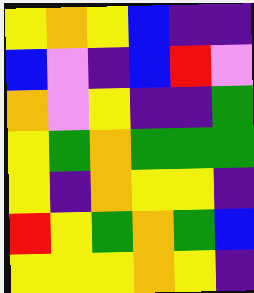[["yellow", "orange", "yellow", "blue", "indigo", "indigo"], ["blue", "violet", "indigo", "blue", "red", "violet"], ["orange", "violet", "yellow", "indigo", "indigo", "green"], ["yellow", "green", "orange", "green", "green", "green"], ["yellow", "indigo", "orange", "yellow", "yellow", "indigo"], ["red", "yellow", "green", "orange", "green", "blue"], ["yellow", "yellow", "yellow", "orange", "yellow", "indigo"]]